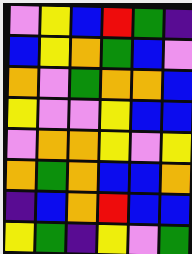[["violet", "yellow", "blue", "red", "green", "indigo"], ["blue", "yellow", "orange", "green", "blue", "violet"], ["orange", "violet", "green", "orange", "orange", "blue"], ["yellow", "violet", "violet", "yellow", "blue", "blue"], ["violet", "orange", "orange", "yellow", "violet", "yellow"], ["orange", "green", "orange", "blue", "blue", "orange"], ["indigo", "blue", "orange", "red", "blue", "blue"], ["yellow", "green", "indigo", "yellow", "violet", "green"]]